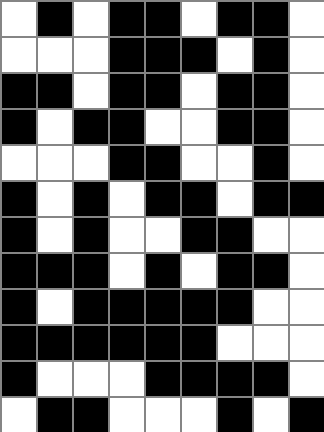[["white", "black", "white", "black", "black", "white", "black", "black", "white"], ["white", "white", "white", "black", "black", "black", "white", "black", "white"], ["black", "black", "white", "black", "black", "white", "black", "black", "white"], ["black", "white", "black", "black", "white", "white", "black", "black", "white"], ["white", "white", "white", "black", "black", "white", "white", "black", "white"], ["black", "white", "black", "white", "black", "black", "white", "black", "black"], ["black", "white", "black", "white", "white", "black", "black", "white", "white"], ["black", "black", "black", "white", "black", "white", "black", "black", "white"], ["black", "white", "black", "black", "black", "black", "black", "white", "white"], ["black", "black", "black", "black", "black", "black", "white", "white", "white"], ["black", "white", "white", "white", "black", "black", "black", "black", "white"], ["white", "black", "black", "white", "white", "white", "black", "white", "black"]]